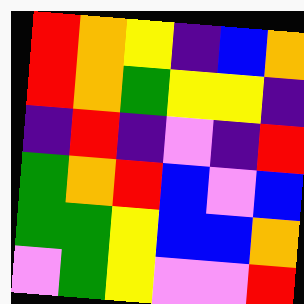[["red", "orange", "yellow", "indigo", "blue", "orange"], ["red", "orange", "green", "yellow", "yellow", "indigo"], ["indigo", "red", "indigo", "violet", "indigo", "red"], ["green", "orange", "red", "blue", "violet", "blue"], ["green", "green", "yellow", "blue", "blue", "orange"], ["violet", "green", "yellow", "violet", "violet", "red"]]